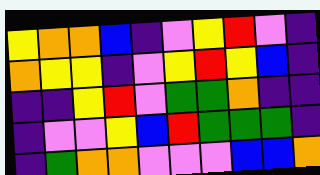[["yellow", "orange", "orange", "blue", "indigo", "violet", "yellow", "red", "violet", "indigo"], ["orange", "yellow", "yellow", "indigo", "violet", "yellow", "red", "yellow", "blue", "indigo"], ["indigo", "indigo", "yellow", "red", "violet", "green", "green", "orange", "indigo", "indigo"], ["indigo", "violet", "violet", "yellow", "blue", "red", "green", "green", "green", "indigo"], ["indigo", "green", "orange", "orange", "violet", "violet", "violet", "blue", "blue", "orange"]]